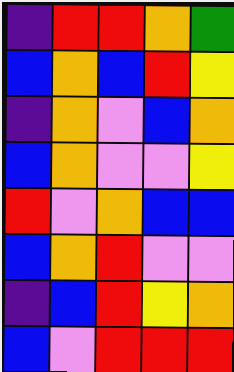[["indigo", "red", "red", "orange", "green"], ["blue", "orange", "blue", "red", "yellow"], ["indigo", "orange", "violet", "blue", "orange"], ["blue", "orange", "violet", "violet", "yellow"], ["red", "violet", "orange", "blue", "blue"], ["blue", "orange", "red", "violet", "violet"], ["indigo", "blue", "red", "yellow", "orange"], ["blue", "violet", "red", "red", "red"]]